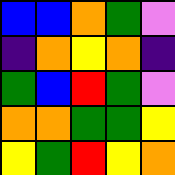[["blue", "blue", "orange", "green", "violet"], ["indigo", "orange", "yellow", "orange", "indigo"], ["green", "blue", "red", "green", "violet"], ["orange", "orange", "green", "green", "yellow"], ["yellow", "green", "red", "yellow", "orange"]]